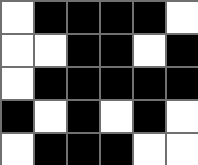[["white", "black", "black", "black", "black", "white"], ["white", "white", "black", "black", "white", "black"], ["white", "black", "black", "black", "black", "black"], ["black", "white", "black", "white", "black", "white"], ["white", "black", "black", "black", "white", "white"]]